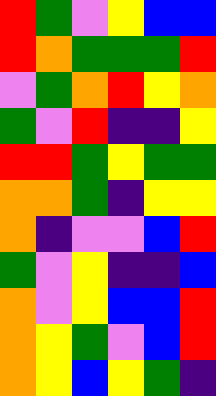[["red", "green", "violet", "yellow", "blue", "blue"], ["red", "orange", "green", "green", "green", "red"], ["violet", "green", "orange", "red", "yellow", "orange"], ["green", "violet", "red", "indigo", "indigo", "yellow"], ["red", "red", "green", "yellow", "green", "green"], ["orange", "orange", "green", "indigo", "yellow", "yellow"], ["orange", "indigo", "violet", "violet", "blue", "red"], ["green", "violet", "yellow", "indigo", "indigo", "blue"], ["orange", "violet", "yellow", "blue", "blue", "red"], ["orange", "yellow", "green", "violet", "blue", "red"], ["orange", "yellow", "blue", "yellow", "green", "indigo"]]